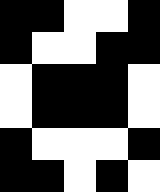[["black", "black", "white", "white", "black"], ["black", "white", "white", "black", "black"], ["white", "black", "black", "black", "white"], ["white", "black", "black", "black", "white"], ["black", "white", "white", "white", "black"], ["black", "black", "white", "black", "white"]]